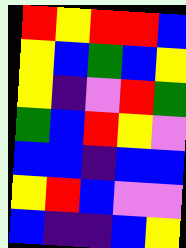[["red", "yellow", "red", "red", "blue"], ["yellow", "blue", "green", "blue", "yellow"], ["yellow", "indigo", "violet", "red", "green"], ["green", "blue", "red", "yellow", "violet"], ["blue", "blue", "indigo", "blue", "blue"], ["yellow", "red", "blue", "violet", "violet"], ["blue", "indigo", "indigo", "blue", "yellow"]]